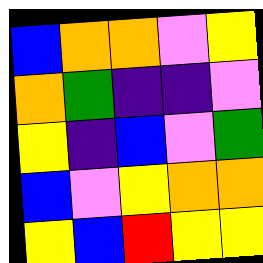[["blue", "orange", "orange", "violet", "yellow"], ["orange", "green", "indigo", "indigo", "violet"], ["yellow", "indigo", "blue", "violet", "green"], ["blue", "violet", "yellow", "orange", "orange"], ["yellow", "blue", "red", "yellow", "yellow"]]